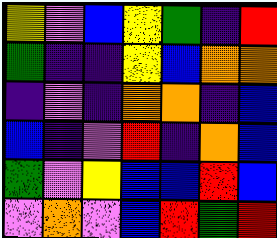[["yellow", "violet", "blue", "yellow", "green", "indigo", "red"], ["green", "indigo", "indigo", "yellow", "blue", "orange", "orange"], ["indigo", "violet", "indigo", "orange", "orange", "indigo", "blue"], ["blue", "indigo", "violet", "red", "indigo", "orange", "blue"], ["green", "violet", "yellow", "blue", "blue", "red", "blue"], ["violet", "orange", "violet", "blue", "red", "green", "red"]]